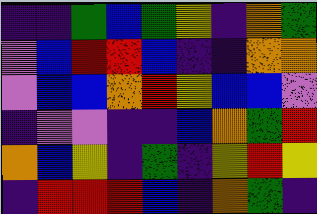[["indigo", "indigo", "green", "blue", "green", "yellow", "indigo", "orange", "green"], ["violet", "blue", "red", "red", "blue", "indigo", "indigo", "orange", "orange"], ["violet", "blue", "blue", "orange", "red", "yellow", "blue", "blue", "violet"], ["indigo", "violet", "violet", "indigo", "indigo", "blue", "orange", "green", "red"], ["orange", "blue", "yellow", "indigo", "green", "indigo", "yellow", "red", "yellow"], ["indigo", "red", "red", "red", "blue", "indigo", "orange", "green", "indigo"]]